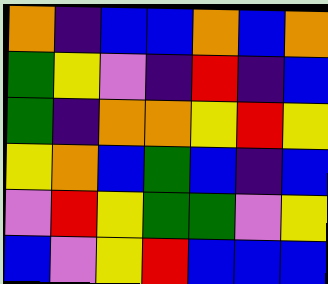[["orange", "indigo", "blue", "blue", "orange", "blue", "orange"], ["green", "yellow", "violet", "indigo", "red", "indigo", "blue"], ["green", "indigo", "orange", "orange", "yellow", "red", "yellow"], ["yellow", "orange", "blue", "green", "blue", "indigo", "blue"], ["violet", "red", "yellow", "green", "green", "violet", "yellow"], ["blue", "violet", "yellow", "red", "blue", "blue", "blue"]]